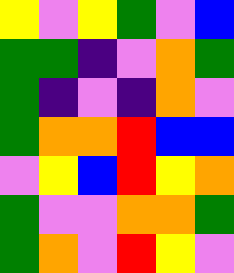[["yellow", "violet", "yellow", "green", "violet", "blue"], ["green", "green", "indigo", "violet", "orange", "green"], ["green", "indigo", "violet", "indigo", "orange", "violet"], ["green", "orange", "orange", "red", "blue", "blue"], ["violet", "yellow", "blue", "red", "yellow", "orange"], ["green", "violet", "violet", "orange", "orange", "green"], ["green", "orange", "violet", "red", "yellow", "violet"]]